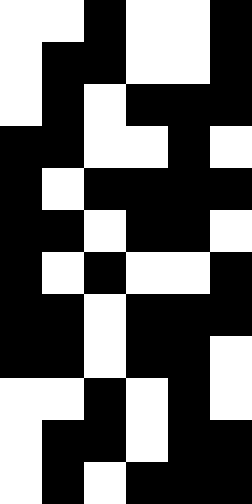[["white", "white", "black", "white", "white", "black"], ["white", "black", "black", "white", "white", "black"], ["white", "black", "white", "black", "black", "black"], ["black", "black", "white", "white", "black", "white"], ["black", "white", "black", "black", "black", "black"], ["black", "black", "white", "black", "black", "white"], ["black", "white", "black", "white", "white", "black"], ["black", "black", "white", "black", "black", "black"], ["black", "black", "white", "black", "black", "white"], ["white", "white", "black", "white", "black", "white"], ["white", "black", "black", "white", "black", "black"], ["white", "black", "white", "black", "black", "black"]]